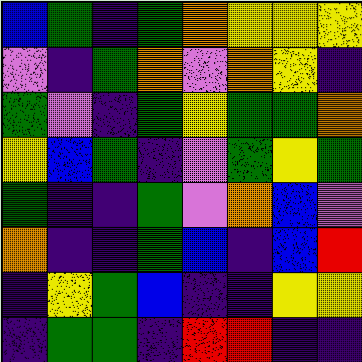[["blue", "green", "indigo", "green", "orange", "yellow", "yellow", "yellow"], ["violet", "indigo", "green", "orange", "violet", "orange", "yellow", "indigo"], ["green", "violet", "indigo", "green", "yellow", "green", "green", "orange"], ["yellow", "blue", "green", "indigo", "violet", "green", "yellow", "green"], ["green", "indigo", "indigo", "green", "violet", "orange", "blue", "violet"], ["orange", "indigo", "indigo", "green", "blue", "indigo", "blue", "red"], ["indigo", "yellow", "green", "blue", "indigo", "indigo", "yellow", "yellow"], ["indigo", "green", "green", "indigo", "red", "red", "indigo", "indigo"]]